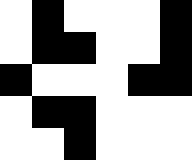[["white", "black", "white", "white", "white", "black"], ["white", "black", "black", "white", "white", "black"], ["black", "white", "white", "white", "black", "black"], ["white", "black", "black", "white", "white", "white"], ["white", "white", "black", "white", "white", "white"]]